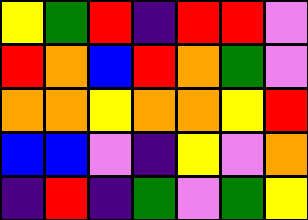[["yellow", "green", "red", "indigo", "red", "red", "violet"], ["red", "orange", "blue", "red", "orange", "green", "violet"], ["orange", "orange", "yellow", "orange", "orange", "yellow", "red"], ["blue", "blue", "violet", "indigo", "yellow", "violet", "orange"], ["indigo", "red", "indigo", "green", "violet", "green", "yellow"]]